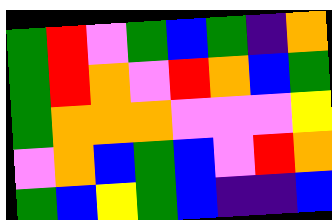[["green", "red", "violet", "green", "blue", "green", "indigo", "orange"], ["green", "red", "orange", "violet", "red", "orange", "blue", "green"], ["green", "orange", "orange", "orange", "violet", "violet", "violet", "yellow"], ["violet", "orange", "blue", "green", "blue", "violet", "red", "orange"], ["green", "blue", "yellow", "green", "blue", "indigo", "indigo", "blue"]]